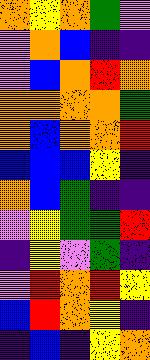[["orange", "yellow", "orange", "green", "violet"], ["violet", "orange", "blue", "indigo", "indigo"], ["violet", "blue", "orange", "red", "orange"], ["orange", "orange", "orange", "orange", "green"], ["orange", "blue", "orange", "orange", "red"], ["blue", "blue", "blue", "yellow", "indigo"], ["orange", "blue", "green", "indigo", "indigo"], ["violet", "yellow", "green", "green", "red"], ["indigo", "yellow", "violet", "green", "indigo"], ["violet", "red", "orange", "red", "yellow"], ["blue", "red", "orange", "yellow", "indigo"], ["indigo", "blue", "indigo", "yellow", "orange"]]